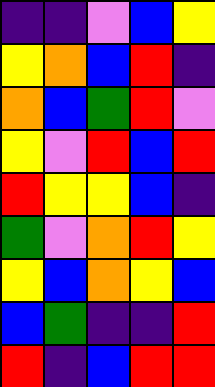[["indigo", "indigo", "violet", "blue", "yellow"], ["yellow", "orange", "blue", "red", "indigo"], ["orange", "blue", "green", "red", "violet"], ["yellow", "violet", "red", "blue", "red"], ["red", "yellow", "yellow", "blue", "indigo"], ["green", "violet", "orange", "red", "yellow"], ["yellow", "blue", "orange", "yellow", "blue"], ["blue", "green", "indigo", "indigo", "red"], ["red", "indigo", "blue", "red", "red"]]